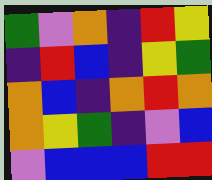[["green", "violet", "orange", "indigo", "red", "yellow"], ["indigo", "red", "blue", "indigo", "yellow", "green"], ["orange", "blue", "indigo", "orange", "red", "orange"], ["orange", "yellow", "green", "indigo", "violet", "blue"], ["violet", "blue", "blue", "blue", "red", "red"]]